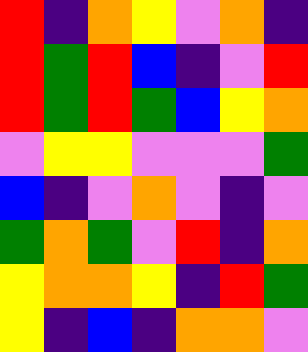[["red", "indigo", "orange", "yellow", "violet", "orange", "indigo"], ["red", "green", "red", "blue", "indigo", "violet", "red"], ["red", "green", "red", "green", "blue", "yellow", "orange"], ["violet", "yellow", "yellow", "violet", "violet", "violet", "green"], ["blue", "indigo", "violet", "orange", "violet", "indigo", "violet"], ["green", "orange", "green", "violet", "red", "indigo", "orange"], ["yellow", "orange", "orange", "yellow", "indigo", "red", "green"], ["yellow", "indigo", "blue", "indigo", "orange", "orange", "violet"]]